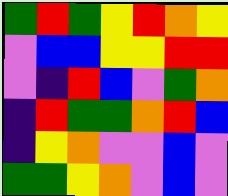[["green", "red", "green", "yellow", "red", "orange", "yellow"], ["violet", "blue", "blue", "yellow", "yellow", "red", "red"], ["violet", "indigo", "red", "blue", "violet", "green", "orange"], ["indigo", "red", "green", "green", "orange", "red", "blue"], ["indigo", "yellow", "orange", "violet", "violet", "blue", "violet"], ["green", "green", "yellow", "orange", "violet", "blue", "violet"]]